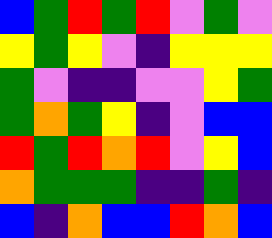[["blue", "green", "red", "green", "red", "violet", "green", "violet"], ["yellow", "green", "yellow", "violet", "indigo", "yellow", "yellow", "yellow"], ["green", "violet", "indigo", "indigo", "violet", "violet", "yellow", "green"], ["green", "orange", "green", "yellow", "indigo", "violet", "blue", "blue"], ["red", "green", "red", "orange", "red", "violet", "yellow", "blue"], ["orange", "green", "green", "green", "indigo", "indigo", "green", "indigo"], ["blue", "indigo", "orange", "blue", "blue", "red", "orange", "blue"]]